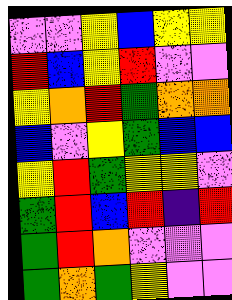[["violet", "violet", "yellow", "blue", "yellow", "yellow"], ["red", "blue", "yellow", "red", "violet", "violet"], ["yellow", "orange", "red", "green", "orange", "orange"], ["blue", "violet", "yellow", "green", "blue", "blue"], ["yellow", "red", "green", "yellow", "yellow", "violet"], ["green", "red", "blue", "red", "indigo", "red"], ["green", "red", "orange", "violet", "violet", "violet"], ["green", "orange", "green", "yellow", "violet", "violet"]]